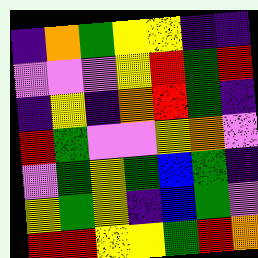[["indigo", "orange", "green", "yellow", "yellow", "indigo", "indigo"], ["violet", "violet", "violet", "yellow", "red", "green", "red"], ["indigo", "yellow", "indigo", "orange", "red", "green", "indigo"], ["red", "green", "violet", "violet", "yellow", "orange", "violet"], ["violet", "green", "yellow", "green", "blue", "green", "indigo"], ["yellow", "green", "yellow", "indigo", "blue", "green", "violet"], ["red", "red", "yellow", "yellow", "green", "red", "orange"]]